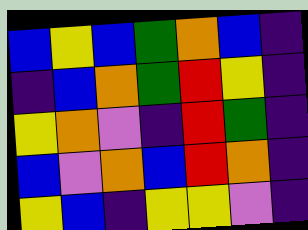[["blue", "yellow", "blue", "green", "orange", "blue", "indigo"], ["indigo", "blue", "orange", "green", "red", "yellow", "indigo"], ["yellow", "orange", "violet", "indigo", "red", "green", "indigo"], ["blue", "violet", "orange", "blue", "red", "orange", "indigo"], ["yellow", "blue", "indigo", "yellow", "yellow", "violet", "indigo"]]